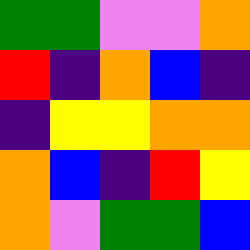[["green", "green", "violet", "violet", "orange"], ["red", "indigo", "orange", "blue", "indigo"], ["indigo", "yellow", "yellow", "orange", "orange"], ["orange", "blue", "indigo", "red", "yellow"], ["orange", "violet", "green", "green", "blue"]]